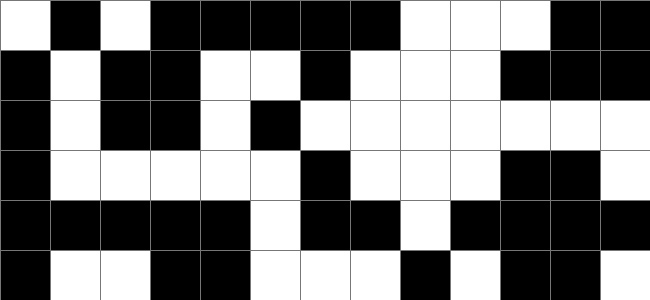[["white", "black", "white", "black", "black", "black", "black", "black", "white", "white", "white", "black", "black"], ["black", "white", "black", "black", "white", "white", "black", "white", "white", "white", "black", "black", "black"], ["black", "white", "black", "black", "white", "black", "white", "white", "white", "white", "white", "white", "white"], ["black", "white", "white", "white", "white", "white", "black", "white", "white", "white", "black", "black", "white"], ["black", "black", "black", "black", "black", "white", "black", "black", "white", "black", "black", "black", "black"], ["black", "white", "white", "black", "black", "white", "white", "white", "black", "white", "black", "black", "white"]]